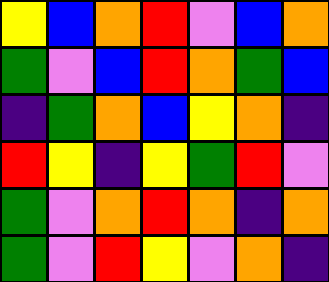[["yellow", "blue", "orange", "red", "violet", "blue", "orange"], ["green", "violet", "blue", "red", "orange", "green", "blue"], ["indigo", "green", "orange", "blue", "yellow", "orange", "indigo"], ["red", "yellow", "indigo", "yellow", "green", "red", "violet"], ["green", "violet", "orange", "red", "orange", "indigo", "orange"], ["green", "violet", "red", "yellow", "violet", "orange", "indigo"]]